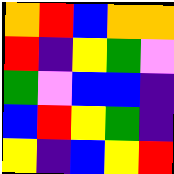[["orange", "red", "blue", "orange", "orange"], ["red", "indigo", "yellow", "green", "violet"], ["green", "violet", "blue", "blue", "indigo"], ["blue", "red", "yellow", "green", "indigo"], ["yellow", "indigo", "blue", "yellow", "red"]]